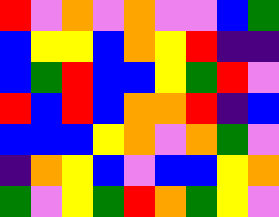[["red", "violet", "orange", "violet", "orange", "violet", "violet", "blue", "green"], ["blue", "yellow", "yellow", "blue", "orange", "yellow", "red", "indigo", "indigo"], ["blue", "green", "red", "blue", "blue", "yellow", "green", "red", "violet"], ["red", "blue", "red", "blue", "orange", "orange", "red", "indigo", "blue"], ["blue", "blue", "blue", "yellow", "orange", "violet", "orange", "green", "violet"], ["indigo", "orange", "yellow", "blue", "violet", "blue", "blue", "yellow", "orange"], ["green", "violet", "yellow", "green", "red", "orange", "green", "yellow", "violet"]]